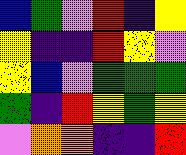[["blue", "green", "violet", "red", "indigo", "yellow"], ["yellow", "indigo", "indigo", "red", "yellow", "violet"], ["yellow", "blue", "violet", "green", "green", "green"], ["green", "indigo", "red", "yellow", "green", "yellow"], ["violet", "orange", "orange", "indigo", "indigo", "red"]]